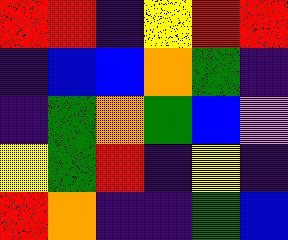[["red", "red", "indigo", "yellow", "red", "red"], ["indigo", "blue", "blue", "orange", "green", "indigo"], ["indigo", "green", "orange", "green", "blue", "violet"], ["yellow", "green", "red", "indigo", "yellow", "indigo"], ["red", "orange", "indigo", "indigo", "green", "blue"]]